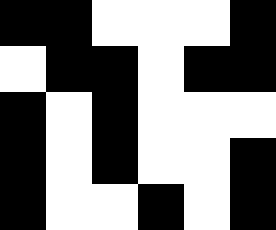[["black", "black", "white", "white", "white", "black"], ["white", "black", "black", "white", "black", "black"], ["black", "white", "black", "white", "white", "white"], ["black", "white", "black", "white", "white", "black"], ["black", "white", "white", "black", "white", "black"]]